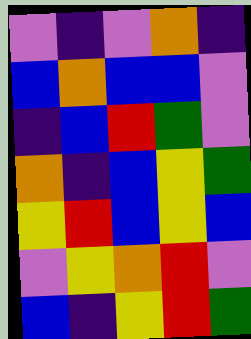[["violet", "indigo", "violet", "orange", "indigo"], ["blue", "orange", "blue", "blue", "violet"], ["indigo", "blue", "red", "green", "violet"], ["orange", "indigo", "blue", "yellow", "green"], ["yellow", "red", "blue", "yellow", "blue"], ["violet", "yellow", "orange", "red", "violet"], ["blue", "indigo", "yellow", "red", "green"]]